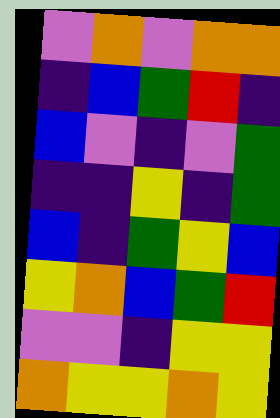[["violet", "orange", "violet", "orange", "orange"], ["indigo", "blue", "green", "red", "indigo"], ["blue", "violet", "indigo", "violet", "green"], ["indigo", "indigo", "yellow", "indigo", "green"], ["blue", "indigo", "green", "yellow", "blue"], ["yellow", "orange", "blue", "green", "red"], ["violet", "violet", "indigo", "yellow", "yellow"], ["orange", "yellow", "yellow", "orange", "yellow"]]